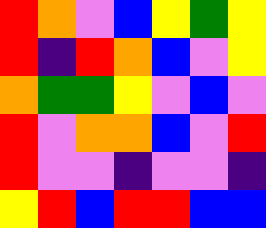[["red", "orange", "violet", "blue", "yellow", "green", "yellow"], ["red", "indigo", "red", "orange", "blue", "violet", "yellow"], ["orange", "green", "green", "yellow", "violet", "blue", "violet"], ["red", "violet", "orange", "orange", "blue", "violet", "red"], ["red", "violet", "violet", "indigo", "violet", "violet", "indigo"], ["yellow", "red", "blue", "red", "red", "blue", "blue"]]